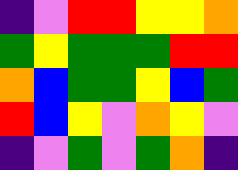[["indigo", "violet", "red", "red", "yellow", "yellow", "orange"], ["green", "yellow", "green", "green", "green", "red", "red"], ["orange", "blue", "green", "green", "yellow", "blue", "green"], ["red", "blue", "yellow", "violet", "orange", "yellow", "violet"], ["indigo", "violet", "green", "violet", "green", "orange", "indigo"]]